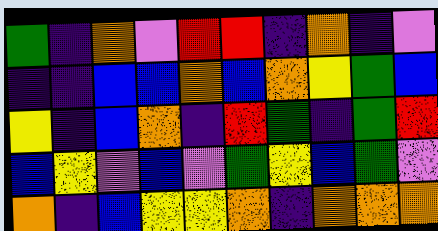[["green", "indigo", "orange", "violet", "red", "red", "indigo", "orange", "indigo", "violet"], ["indigo", "indigo", "blue", "blue", "orange", "blue", "orange", "yellow", "green", "blue"], ["yellow", "indigo", "blue", "orange", "indigo", "red", "green", "indigo", "green", "red"], ["blue", "yellow", "violet", "blue", "violet", "green", "yellow", "blue", "green", "violet"], ["orange", "indigo", "blue", "yellow", "yellow", "orange", "indigo", "orange", "orange", "orange"]]